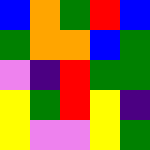[["blue", "orange", "green", "red", "blue"], ["green", "orange", "orange", "blue", "green"], ["violet", "indigo", "red", "green", "green"], ["yellow", "green", "red", "yellow", "indigo"], ["yellow", "violet", "violet", "yellow", "green"]]